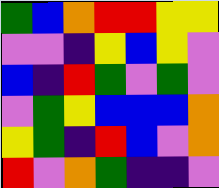[["green", "blue", "orange", "red", "red", "yellow", "yellow"], ["violet", "violet", "indigo", "yellow", "blue", "yellow", "violet"], ["blue", "indigo", "red", "green", "violet", "green", "violet"], ["violet", "green", "yellow", "blue", "blue", "blue", "orange"], ["yellow", "green", "indigo", "red", "blue", "violet", "orange"], ["red", "violet", "orange", "green", "indigo", "indigo", "violet"]]